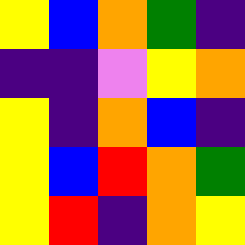[["yellow", "blue", "orange", "green", "indigo"], ["indigo", "indigo", "violet", "yellow", "orange"], ["yellow", "indigo", "orange", "blue", "indigo"], ["yellow", "blue", "red", "orange", "green"], ["yellow", "red", "indigo", "orange", "yellow"]]